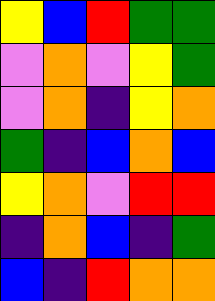[["yellow", "blue", "red", "green", "green"], ["violet", "orange", "violet", "yellow", "green"], ["violet", "orange", "indigo", "yellow", "orange"], ["green", "indigo", "blue", "orange", "blue"], ["yellow", "orange", "violet", "red", "red"], ["indigo", "orange", "blue", "indigo", "green"], ["blue", "indigo", "red", "orange", "orange"]]